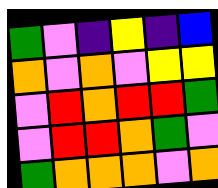[["green", "violet", "indigo", "yellow", "indigo", "blue"], ["orange", "violet", "orange", "violet", "yellow", "yellow"], ["violet", "red", "orange", "red", "red", "green"], ["violet", "red", "red", "orange", "green", "violet"], ["green", "orange", "orange", "orange", "violet", "orange"]]